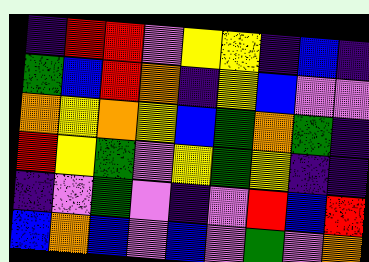[["indigo", "red", "red", "violet", "yellow", "yellow", "indigo", "blue", "indigo"], ["green", "blue", "red", "orange", "indigo", "yellow", "blue", "violet", "violet"], ["orange", "yellow", "orange", "yellow", "blue", "green", "orange", "green", "indigo"], ["red", "yellow", "green", "violet", "yellow", "green", "yellow", "indigo", "indigo"], ["indigo", "violet", "green", "violet", "indigo", "violet", "red", "blue", "red"], ["blue", "orange", "blue", "violet", "blue", "violet", "green", "violet", "orange"]]